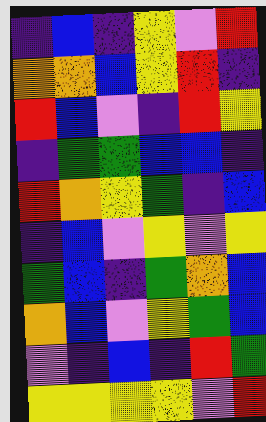[["indigo", "blue", "indigo", "yellow", "violet", "red"], ["orange", "orange", "blue", "yellow", "red", "indigo"], ["red", "blue", "violet", "indigo", "red", "yellow"], ["indigo", "green", "green", "blue", "blue", "indigo"], ["red", "orange", "yellow", "green", "indigo", "blue"], ["indigo", "blue", "violet", "yellow", "violet", "yellow"], ["green", "blue", "indigo", "green", "orange", "blue"], ["orange", "blue", "violet", "yellow", "green", "blue"], ["violet", "indigo", "blue", "indigo", "red", "green"], ["yellow", "yellow", "yellow", "yellow", "violet", "red"]]